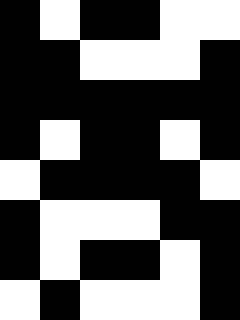[["black", "white", "black", "black", "white", "white"], ["black", "black", "white", "white", "white", "black"], ["black", "black", "black", "black", "black", "black"], ["black", "white", "black", "black", "white", "black"], ["white", "black", "black", "black", "black", "white"], ["black", "white", "white", "white", "black", "black"], ["black", "white", "black", "black", "white", "black"], ["white", "black", "white", "white", "white", "black"]]